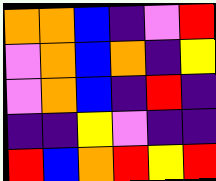[["orange", "orange", "blue", "indigo", "violet", "red"], ["violet", "orange", "blue", "orange", "indigo", "yellow"], ["violet", "orange", "blue", "indigo", "red", "indigo"], ["indigo", "indigo", "yellow", "violet", "indigo", "indigo"], ["red", "blue", "orange", "red", "yellow", "red"]]